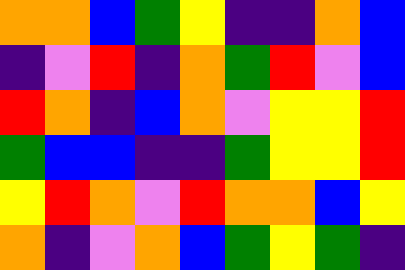[["orange", "orange", "blue", "green", "yellow", "indigo", "indigo", "orange", "blue"], ["indigo", "violet", "red", "indigo", "orange", "green", "red", "violet", "blue"], ["red", "orange", "indigo", "blue", "orange", "violet", "yellow", "yellow", "red"], ["green", "blue", "blue", "indigo", "indigo", "green", "yellow", "yellow", "red"], ["yellow", "red", "orange", "violet", "red", "orange", "orange", "blue", "yellow"], ["orange", "indigo", "violet", "orange", "blue", "green", "yellow", "green", "indigo"]]